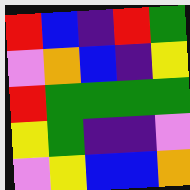[["red", "blue", "indigo", "red", "green"], ["violet", "orange", "blue", "indigo", "yellow"], ["red", "green", "green", "green", "green"], ["yellow", "green", "indigo", "indigo", "violet"], ["violet", "yellow", "blue", "blue", "orange"]]